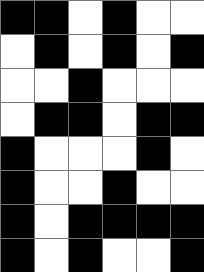[["black", "black", "white", "black", "white", "white"], ["white", "black", "white", "black", "white", "black"], ["white", "white", "black", "white", "white", "white"], ["white", "black", "black", "white", "black", "black"], ["black", "white", "white", "white", "black", "white"], ["black", "white", "white", "black", "white", "white"], ["black", "white", "black", "black", "black", "black"], ["black", "white", "black", "white", "white", "black"]]